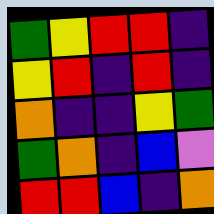[["green", "yellow", "red", "red", "indigo"], ["yellow", "red", "indigo", "red", "indigo"], ["orange", "indigo", "indigo", "yellow", "green"], ["green", "orange", "indigo", "blue", "violet"], ["red", "red", "blue", "indigo", "orange"]]